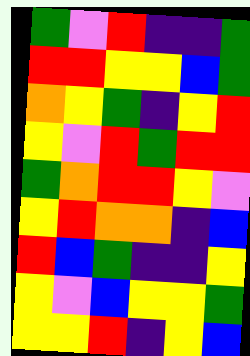[["green", "violet", "red", "indigo", "indigo", "green"], ["red", "red", "yellow", "yellow", "blue", "green"], ["orange", "yellow", "green", "indigo", "yellow", "red"], ["yellow", "violet", "red", "green", "red", "red"], ["green", "orange", "red", "red", "yellow", "violet"], ["yellow", "red", "orange", "orange", "indigo", "blue"], ["red", "blue", "green", "indigo", "indigo", "yellow"], ["yellow", "violet", "blue", "yellow", "yellow", "green"], ["yellow", "yellow", "red", "indigo", "yellow", "blue"]]